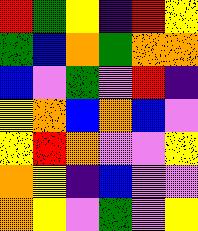[["red", "green", "yellow", "indigo", "red", "yellow"], ["green", "blue", "orange", "green", "orange", "orange"], ["blue", "violet", "green", "violet", "red", "indigo"], ["yellow", "orange", "blue", "orange", "blue", "violet"], ["yellow", "red", "orange", "violet", "violet", "yellow"], ["orange", "yellow", "indigo", "blue", "violet", "violet"], ["orange", "yellow", "violet", "green", "violet", "yellow"]]